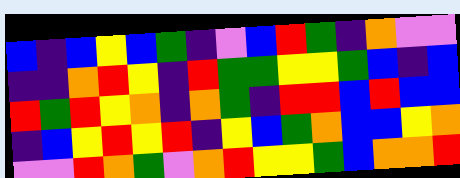[["blue", "indigo", "blue", "yellow", "blue", "green", "indigo", "violet", "blue", "red", "green", "indigo", "orange", "violet", "violet"], ["indigo", "indigo", "orange", "red", "yellow", "indigo", "red", "green", "green", "yellow", "yellow", "green", "blue", "indigo", "blue"], ["red", "green", "red", "yellow", "orange", "indigo", "orange", "green", "indigo", "red", "red", "blue", "red", "blue", "blue"], ["indigo", "blue", "yellow", "red", "yellow", "red", "indigo", "yellow", "blue", "green", "orange", "blue", "blue", "yellow", "orange"], ["violet", "violet", "red", "orange", "green", "violet", "orange", "red", "yellow", "yellow", "green", "blue", "orange", "orange", "red"]]